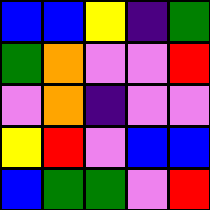[["blue", "blue", "yellow", "indigo", "green"], ["green", "orange", "violet", "violet", "red"], ["violet", "orange", "indigo", "violet", "violet"], ["yellow", "red", "violet", "blue", "blue"], ["blue", "green", "green", "violet", "red"]]